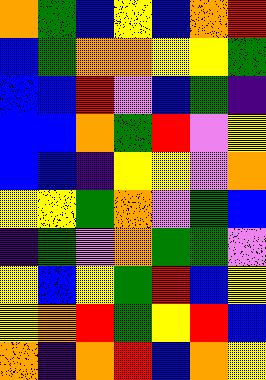[["orange", "green", "blue", "yellow", "blue", "orange", "red"], ["blue", "green", "orange", "orange", "yellow", "yellow", "green"], ["blue", "blue", "red", "violet", "blue", "green", "indigo"], ["blue", "blue", "orange", "green", "red", "violet", "yellow"], ["blue", "blue", "indigo", "yellow", "yellow", "violet", "orange"], ["yellow", "yellow", "green", "orange", "violet", "green", "blue"], ["indigo", "green", "violet", "orange", "green", "green", "violet"], ["yellow", "blue", "yellow", "green", "red", "blue", "yellow"], ["yellow", "orange", "red", "green", "yellow", "red", "blue"], ["orange", "indigo", "orange", "red", "blue", "orange", "yellow"]]